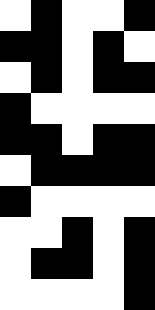[["white", "black", "white", "white", "black"], ["black", "black", "white", "black", "white"], ["white", "black", "white", "black", "black"], ["black", "white", "white", "white", "white"], ["black", "black", "white", "black", "black"], ["white", "black", "black", "black", "black"], ["black", "white", "white", "white", "white"], ["white", "white", "black", "white", "black"], ["white", "black", "black", "white", "black"], ["white", "white", "white", "white", "black"]]